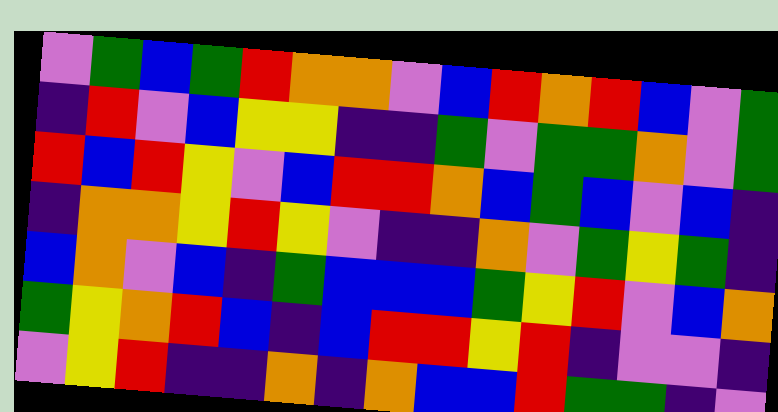[["violet", "green", "blue", "green", "red", "orange", "orange", "violet", "blue", "red", "orange", "red", "blue", "violet", "green"], ["indigo", "red", "violet", "blue", "yellow", "yellow", "indigo", "indigo", "green", "violet", "green", "green", "orange", "violet", "green"], ["red", "blue", "red", "yellow", "violet", "blue", "red", "red", "orange", "blue", "green", "blue", "violet", "blue", "indigo"], ["indigo", "orange", "orange", "yellow", "red", "yellow", "violet", "indigo", "indigo", "orange", "violet", "green", "yellow", "green", "indigo"], ["blue", "orange", "violet", "blue", "indigo", "green", "blue", "blue", "blue", "green", "yellow", "red", "violet", "blue", "orange"], ["green", "yellow", "orange", "red", "blue", "indigo", "blue", "red", "red", "yellow", "red", "indigo", "violet", "violet", "indigo"], ["violet", "yellow", "red", "indigo", "indigo", "orange", "indigo", "orange", "blue", "blue", "red", "green", "green", "indigo", "violet"]]